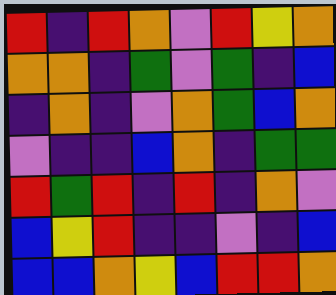[["red", "indigo", "red", "orange", "violet", "red", "yellow", "orange"], ["orange", "orange", "indigo", "green", "violet", "green", "indigo", "blue"], ["indigo", "orange", "indigo", "violet", "orange", "green", "blue", "orange"], ["violet", "indigo", "indigo", "blue", "orange", "indigo", "green", "green"], ["red", "green", "red", "indigo", "red", "indigo", "orange", "violet"], ["blue", "yellow", "red", "indigo", "indigo", "violet", "indigo", "blue"], ["blue", "blue", "orange", "yellow", "blue", "red", "red", "orange"]]